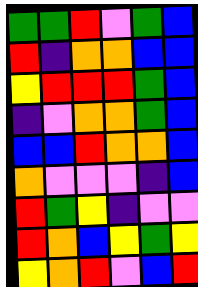[["green", "green", "red", "violet", "green", "blue"], ["red", "indigo", "orange", "orange", "blue", "blue"], ["yellow", "red", "red", "red", "green", "blue"], ["indigo", "violet", "orange", "orange", "green", "blue"], ["blue", "blue", "red", "orange", "orange", "blue"], ["orange", "violet", "violet", "violet", "indigo", "blue"], ["red", "green", "yellow", "indigo", "violet", "violet"], ["red", "orange", "blue", "yellow", "green", "yellow"], ["yellow", "orange", "red", "violet", "blue", "red"]]